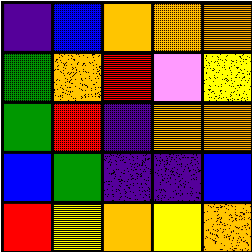[["indigo", "blue", "orange", "orange", "orange"], ["green", "orange", "red", "violet", "yellow"], ["green", "red", "indigo", "orange", "orange"], ["blue", "green", "indigo", "indigo", "blue"], ["red", "yellow", "orange", "yellow", "orange"]]